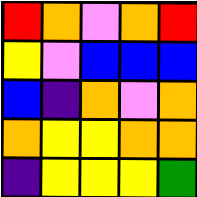[["red", "orange", "violet", "orange", "red"], ["yellow", "violet", "blue", "blue", "blue"], ["blue", "indigo", "orange", "violet", "orange"], ["orange", "yellow", "yellow", "orange", "orange"], ["indigo", "yellow", "yellow", "yellow", "green"]]